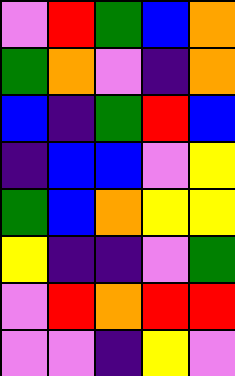[["violet", "red", "green", "blue", "orange"], ["green", "orange", "violet", "indigo", "orange"], ["blue", "indigo", "green", "red", "blue"], ["indigo", "blue", "blue", "violet", "yellow"], ["green", "blue", "orange", "yellow", "yellow"], ["yellow", "indigo", "indigo", "violet", "green"], ["violet", "red", "orange", "red", "red"], ["violet", "violet", "indigo", "yellow", "violet"]]